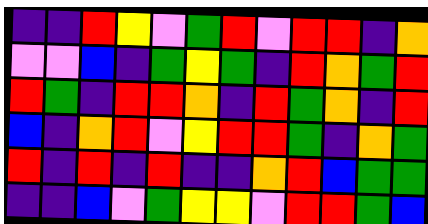[["indigo", "indigo", "red", "yellow", "violet", "green", "red", "violet", "red", "red", "indigo", "orange"], ["violet", "violet", "blue", "indigo", "green", "yellow", "green", "indigo", "red", "orange", "green", "red"], ["red", "green", "indigo", "red", "red", "orange", "indigo", "red", "green", "orange", "indigo", "red"], ["blue", "indigo", "orange", "red", "violet", "yellow", "red", "red", "green", "indigo", "orange", "green"], ["red", "indigo", "red", "indigo", "red", "indigo", "indigo", "orange", "red", "blue", "green", "green"], ["indigo", "indigo", "blue", "violet", "green", "yellow", "yellow", "violet", "red", "red", "green", "blue"]]